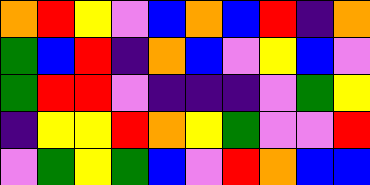[["orange", "red", "yellow", "violet", "blue", "orange", "blue", "red", "indigo", "orange"], ["green", "blue", "red", "indigo", "orange", "blue", "violet", "yellow", "blue", "violet"], ["green", "red", "red", "violet", "indigo", "indigo", "indigo", "violet", "green", "yellow"], ["indigo", "yellow", "yellow", "red", "orange", "yellow", "green", "violet", "violet", "red"], ["violet", "green", "yellow", "green", "blue", "violet", "red", "orange", "blue", "blue"]]